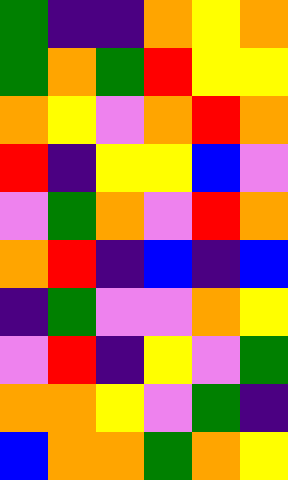[["green", "indigo", "indigo", "orange", "yellow", "orange"], ["green", "orange", "green", "red", "yellow", "yellow"], ["orange", "yellow", "violet", "orange", "red", "orange"], ["red", "indigo", "yellow", "yellow", "blue", "violet"], ["violet", "green", "orange", "violet", "red", "orange"], ["orange", "red", "indigo", "blue", "indigo", "blue"], ["indigo", "green", "violet", "violet", "orange", "yellow"], ["violet", "red", "indigo", "yellow", "violet", "green"], ["orange", "orange", "yellow", "violet", "green", "indigo"], ["blue", "orange", "orange", "green", "orange", "yellow"]]